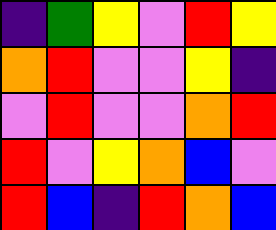[["indigo", "green", "yellow", "violet", "red", "yellow"], ["orange", "red", "violet", "violet", "yellow", "indigo"], ["violet", "red", "violet", "violet", "orange", "red"], ["red", "violet", "yellow", "orange", "blue", "violet"], ["red", "blue", "indigo", "red", "orange", "blue"]]